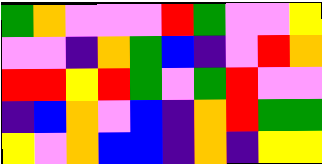[["green", "orange", "violet", "violet", "violet", "red", "green", "violet", "violet", "yellow"], ["violet", "violet", "indigo", "orange", "green", "blue", "indigo", "violet", "red", "orange"], ["red", "red", "yellow", "red", "green", "violet", "green", "red", "violet", "violet"], ["indigo", "blue", "orange", "violet", "blue", "indigo", "orange", "red", "green", "green"], ["yellow", "violet", "orange", "blue", "blue", "indigo", "orange", "indigo", "yellow", "yellow"]]